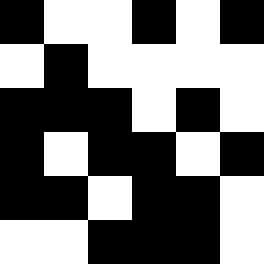[["black", "white", "white", "black", "white", "black"], ["white", "black", "white", "white", "white", "white"], ["black", "black", "black", "white", "black", "white"], ["black", "white", "black", "black", "white", "black"], ["black", "black", "white", "black", "black", "white"], ["white", "white", "black", "black", "black", "white"]]